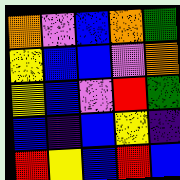[["orange", "violet", "blue", "orange", "green"], ["yellow", "blue", "blue", "violet", "orange"], ["yellow", "blue", "violet", "red", "green"], ["blue", "indigo", "blue", "yellow", "indigo"], ["red", "yellow", "blue", "red", "blue"]]